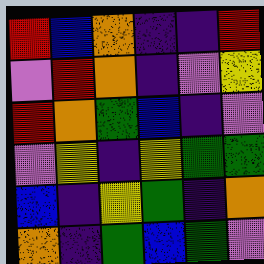[["red", "blue", "orange", "indigo", "indigo", "red"], ["violet", "red", "orange", "indigo", "violet", "yellow"], ["red", "orange", "green", "blue", "indigo", "violet"], ["violet", "yellow", "indigo", "yellow", "green", "green"], ["blue", "indigo", "yellow", "green", "indigo", "orange"], ["orange", "indigo", "green", "blue", "green", "violet"]]